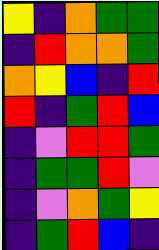[["yellow", "indigo", "orange", "green", "green"], ["indigo", "red", "orange", "orange", "green"], ["orange", "yellow", "blue", "indigo", "red"], ["red", "indigo", "green", "red", "blue"], ["indigo", "violet", "red", "red", "green"], ["indigo", "green", "green", "red", "violet"], ["indigo", "violet", "orange", "green", "yellow"], ["indigo", "green", "red", "blue", "indigo"]]